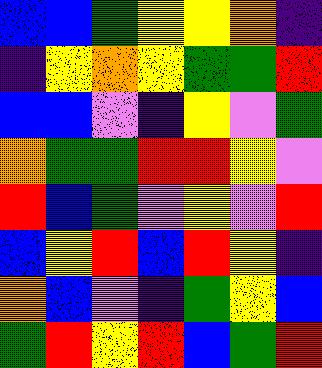[["blue", "blue", "green", "yellow", "yellow", "orange", "indigo"], ["indigo", "yellow", "orange", "yellow", "green", "green", "red"], ["blue", "blue", "violet", "indigo", "yellow", "violet", "green"], ["orange", "green", "green", "red", "red", "yellow", "violet"], ["red", "blue", "green", "violet", "yellow", "violet", "red"], ["blue", "yellow", "red", "blue", "red", "yellow", "indigo"], ["orange", "blue", "violet", "indigo", "green", "yellow", "blue"], ["green", "red", "yellow", "red", "blue", "green", "red"]]